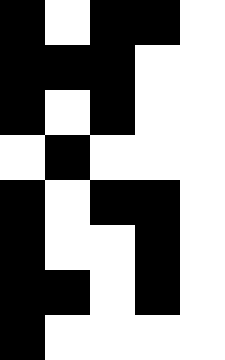[["black", "white", "black", "black", "white"], ["black", "black", "black", "white", "white"], ["black", "white", "black", "white", "white"], ["white", "black", "white", "white", "white"], ["black", "white", "black", "black", "white"], ["black", "white", "white", "black", "white"], ["black", "black", "white", "black", "white"], ["black", "white", "white", "white", "white"]]